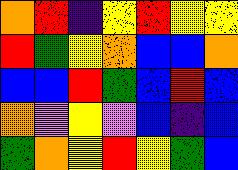[["orange", "red", "indigo", "yellow", "red", "yellow", "yellow"], ["red", "green", "yellow", "orange", "blue", "blue", "orange"], ["blue", "blue", "red", "green", "blue", "red", "blue"], ["orange", "violet", "yellow", "violet", "blue", "indigo", "blue"], ["green", "orange", "yellow", "red", "yellow", "green", "blue"]]